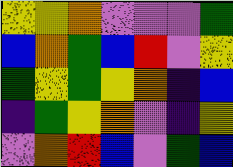[["yellow", "yellow", "orange", "violet", "violet", "violet", "green"], ["blue", "orange", "green", "blue", "red", "violet", "yellow"], ["green", "yellow", "green", "yellow", "orange", "indigo", "blue"], ["indigo", "green", "yellow", "orange", "violet", "indigo", "yellow"], ["violet", "orange", "red", "blue", "violet", "green", "blue"]]